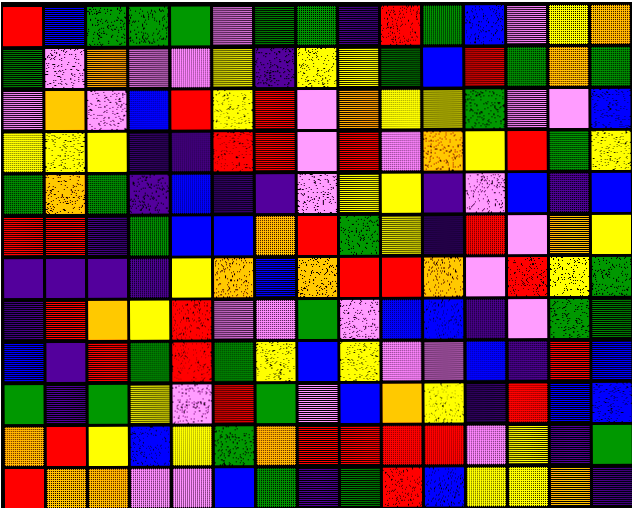[["red", "blue", "green", "green", "green", "violet", "green", "green", "indigo", "red", "green", "blue", "violet", "yellow", "orange"], ["green", "violet", "orange", "violet", "violet", "yellow", "indigo", "yellow", "yellow", "green", "blue", "red", "green", "orange", "green"], ["violet", "orange", "violet", "blue", "red", "yellow", "red", "violet", "orange", "yellow", "yellow", "green", "violet", "violet", "blue"], ["yellow", "yellow", "yellow", "indigo", "indigo", "red", "red", "violet", "red", "violet", "orange", "yellow", "red", "green", "yellow"], ["green", "orange", "green", "indigo", "blue", "indigo", "indigo", "violet", "yellow", "yellow", "indigo", "violet", "blue", "indigo", "blue"], ["red", "red", "indigo", "green", "blue", "blue", "orange", "red", "green", "yellow", "indigo", "red", "violet", "orange", "yellow"], ["indigo", "indigo", "indigo", "indigo", "yellow", "orange", "blue", "orange", "red", "red", "orange", "violet", "red", "yellow", "green"], ["indigo", "red", "orange", "yellow", "red", "violet", "violet", "green", "violet", "blue", "blue", "indigo", "violet", "green", "green"], ["blue", "indigo", "red", "green", "red", "green", "yellow", "blue", "yellow", "violet", "violet", "blue", "indigo", "red", "blue"], ["green", "indigo", "green", "yellow", "violet", "red", "green", "violet", "blue", "orange", "yellow", "indigo", "red", "blue", "blue"], ["orange", "red", "yellow", "blue", "yellow", "green", "orange", "red", "red", "red", "red", "violet", "yellow", "indigo", "green"], ["red", "orange", "orange", "violet", "violet", "blue", "green", "indigo", "green", "red", "blue", "yellow", "yellow", "orange", "indigo"]]